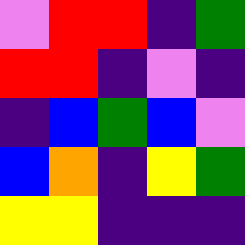[["violet", "red", "red", "indigo", "green"], ["red", "red", "indigo", "violet", "indigo"], ["indigo", "blue", "green", "blue", "violet"], ["blue", "orange", "indigo", "yellow", "green"], ["yellow", "yellow", "indigo", "indigo", "indigo"]]